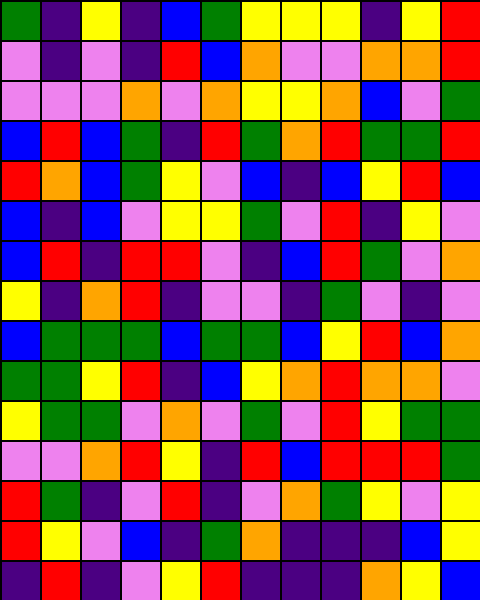[["green", "indigo", "yellow", "indigo", "blue", "green", "yellow", "yellow", "yellow", "indigo", "yellow", "red"], ["violet", "indigo", "violet", "indigo", "red", "blue", "orange", "violet", "violet", "orange", "orange", "red"], ["violet", "violet", "violet", "orange", "violet", "orange", "yellow", "yellow", "orange", "blue", "violet", "green"], ["blue", "red", "blue", "green", "indigo", "red", "green", "orange", "red", "green", "green", "red"], ["red", "orange", "blue", "green", "yellow", "violet", "blue", "indigo", "blue", "yellow", "red", "blue"], ["blue", "indigo", "blue", "violet", "yellow", "yellow", "green", "violet", "red", "indigo", "yellow", "violet"], ["blue", "red", "indigo", "red", "red", "violet", "indigo", "blue", "red", "green", "violet", "orange"], ["yellow", "indigo", "orange", "red", "indigo", "violet", "violet", "indigo", "green", "violet", "indigo", "violet"], ["blue", "green", "green", "green", "blue", "green", "green", "blue", "yellow", "red", "blue", "orange"], ["green", "green", "yellow", "red", "indigo", "blue", "yellow", "orange", "red", "orange", "orange", "violet"], ["yellow", "green", "green", "violet", "orange", "violet", "green", "violet", "red", "yellow", "green", "green"], ["violet", "violet", "orange", "red", "yellow", "indigo", "red", "blue", "red", "red", "red", "green"], ["red", "green", "indigo", "violet", "red", "indigo", "violet", "orange", "green", "yellow", "violet", "yellow"], ["red", "yellow", "violet", "blue", "indigo", "green", "orange", "indigo", "indigo", "indigo", "blue", "yellow"], ["indigo", "red", "indigo", "violet", "yellow", "red", "indigo", "indigo", "indigo", "orange", "yellow", "blue"]]